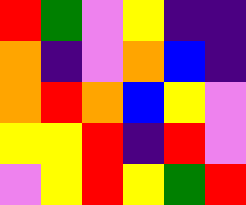[["red", "green", "violet", "yellow", "indigo", "indigo"], ["orange", "indigo", "violet", "orange", "blue", "indigo"], ["orange", "red", "orange", "blue", "yellow", "violet"], ["yellow", "yellow", "red", "indigo", "red", "violet"], ["violet", "yellow", "red", "yellow", "green", "red"]]